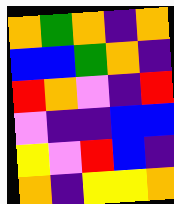[["orange", "green", "orange", "indigo", "orange"], ["blue", "blue", "green", "orange", "indigo"], ["red", "orange", "violet", "indigo", "red"], ["violet", "indigo", "indigo", "blue", "blue"], ["yellow", "violet", "red", "blue", "indigo"], ["orange", "indigo", "yellow", "yellow", "orange"]]